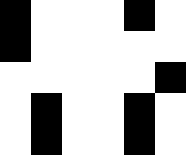[["black", "white", "white", "white", "black", "white"], ["black", "white", "white", "white", "white", "white"], ["white", "white", "white", "white", "white", "black"], ["white", "black", "white", "white", "black", "white"], ["white", "black", "white", "white", "black", "white"]]